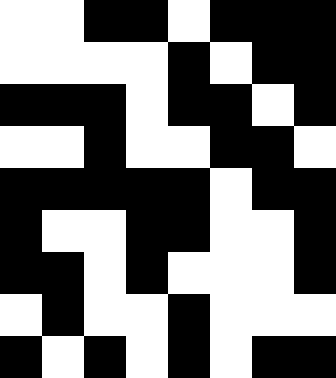[["white", "white", "black", "black", "white", "black", "black", "black"], ["white", "white", "white", "white", "black", "white", "black", "black"], ["black", "black", "black", "white", "black", "black", "white", "black"], ["white", "white", "black", "white", "white", "black", "black", "white"], ["black", "black", "black", "black", "black", "white", "black", "black"], ["black", "white", "white", "black", "black", "white", "white", "black"], ["black", "black", "white", "black", "white", "white", "white", "black"], ["white", "black", "white", "white", "black", "white", "white", "white"], ["black", "white", "black", "white", "black", "white", "black", "black"]]